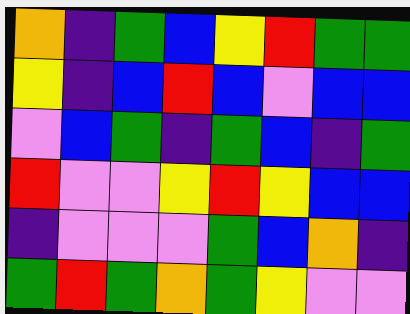[["orange", "indigo", "green", "blue", "yellow", "red", "green", "green"], ["yellow", "indigo", "blue", "red", "blue", "violet", "blue", "blue"], ["violet", "blue", "green", "indigo", "green", "blue", "indigo", "green"], ["red", "violet", "violet", "yellow", "red", "yellow", "blue", "blue"], ["indigo", "violet", "violet", "violet", "green", "blue", "orange", "indigo"], ["green", "red", "green", "orange", "green", "yellow", "violet", "violet"]]